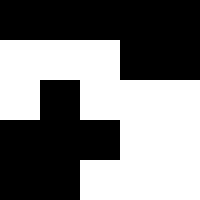[["black", "black", "black", "black", "black"], ["white", "white", "white", "black", "black"], ["white", "black", "white", "white", "white"], ["black", "black", "black", "white", "white"], ["black", "black", "white", "white", "white"]]